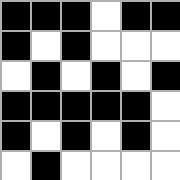[["black", "black", "black", "white", "black", "black"], ["black", "white", "black", "white", "white", "white"], ["white", "black", "white", "black", "white", "black"], ["black", "black", "black", "black", "black", "white"], ["black", "white", "black", "white", "black", "white"], ["white", "black", "white", "white", "white", "white"]]